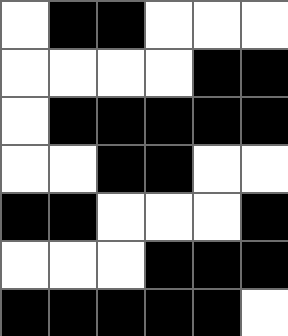[["white", "black", "black", "white", "white", "white"], ["white", "white", "white", "white", "black", "black"], ["white", "black", "black", "black", "black", "black"], ["white", "white", "black", "black", "white", "white"], ["black", "black", "white", "white", "white", "black"], ["white", "white", "white", "black", "black", "black"], ["black", "black", "black", "black", "black", "white"]]